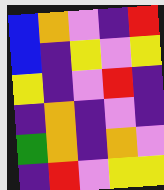[["blue", "orange", "violet", "indigo", "red"], ["blue", "indigo", "yellow", "violet", "yellow"], ["yellow", "indigo", "violet", "red", "indigo"], ["indigo", "orange", "indigo", "violet", "indigo"], ["green", "orange", "indigo", "orange", "violet"], ["indigo", "red", "violet", "yellow", "yellow"]]